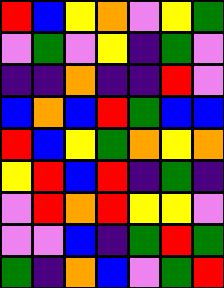[["red", "blue", "yellow", "orange", "violet", "yellow", "green"], ["violet", "green", "violet", "yellow", "indigo", "green", "violet"], ["indigo", "indigo", "orange", "indigo", "indigo", "red", "violet"], ["blue", "orange", "blue", "red", "green", "blue", "blue"], ["red", "blue", "yellow", "green", "orange", "yellow", "orange"], ["yellow", "red", "blue", "red", "indigo", "green", "indigo"], ["violet", "red", "orange", "red", "yellow", "yellow", "violet"], ["violet", "violet", "blue", "indigo", "green", "red", "green"], ["green", "indigo", "orange", "blue", "violet", "green", "red"]]